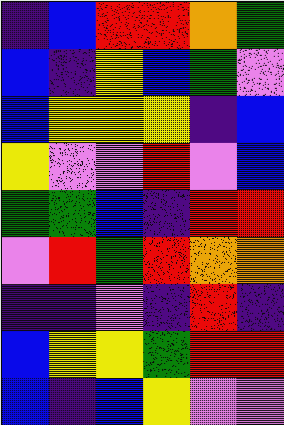[["indigo", "blue", "red", "red", "orange", "green"], ["blue", "indigo", "yellow", "blue", "green", "violet"], ["blue", "yellow", "yellow", "yellow", "indigo", "blue"], ["yellow", "violet", "violet", "red", "violet", "blue"], ["green", "green", "blue", "indigo", "red", "red"], ["violet", "red", "green", "red", "orange", "orange"], ["indigo", "indigo", "violet", "indigo", "red", "indigo"], ["blue", "yellow", "yellow", "green", "red", "red"], ["blue", "indigo", "blue", "yellow", "violet", "violet"]]